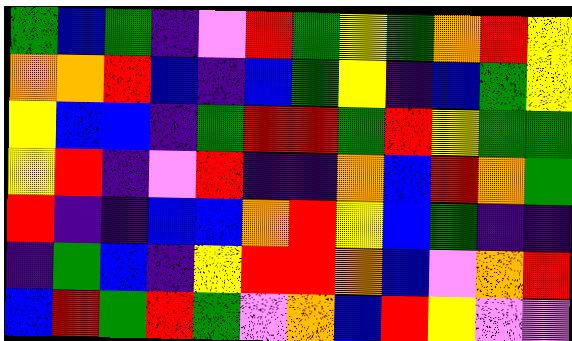[["green", "blue", "green", "indigo", "violet", "red", "green", "yellow", "green", "orange", "red", "yellow"], ["orange", "orange", "red", "blue", "indigo", "blue", "green", "yellow", "indigo", "blue", "green", "yellow"], ["yellow", "blue", "blue", "indigo", "green", "red", "red", "green", "red", "yellow", "green", "green"], ["yellow", "red", "indigo", "violet", "red", "indigo", "indigo", "orange", "blue", "red", "orange", "green"], ["red", "indigo", "indigo", "blue", "blue", "orange", "red", "yellow", "blue", "green", "indigo", "indigo"], ["indigo", "green", "blue", "indigo", "yellow", "red", "red", "orange", "blue", "violet", "orange", "red"], ["blue", "red", "green", "red", "green", "violet", "orange", "blue", "red", "yellow", "violet", "violet"]]